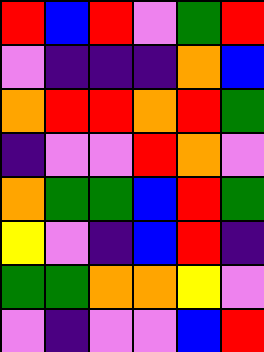[["red", "blue", "red", "violet", "green", "red"], ["violet", "indigo", "indigo", "indigo", "orange", "blue"], ["orange", "red", "red", "orange", "red", "green"], ["indigo", "violet", "violet", "red", "orange", "violet"], ["orange", "green", "green", "blue", "red", "green"], ["yellow", "violet", "indigo", "blue", "red", "indigo"], ["green", "green", "orange", "orange", "yellow", "violet"], ["violet", "indigo", "violet", "violet", "blue", "red"]]